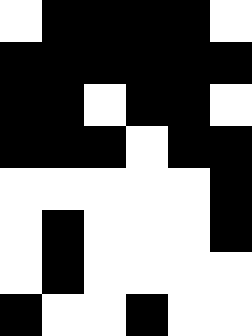[["white", "black", "black", "black", "black", "white"], ["black", "black", "black", "black", "black", "black"], ["black", "black", "white", "black", "black", "white"], ["black", "black", "black", "white", "black", "black"], ["white", "white", "white", "white", "white", "black"], ["white", "black", "white", "white", "white", "black"], ["white", "black", "white", "white", "white", "white"], ["black", "white", "white", "black", "white", "white"]]